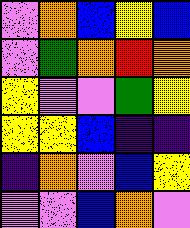[["violet", "orange", "blue", "yellow", "blue"], ["violet", "green", "orange", "red", "orange"], ["yellow", "violet", "violet", "green", "yellow"], ["yellow", "yellow", "blue", "indigo", "indigo"], ["indigo", "orange", "violet", "blue", "yellow"], ["violet", "violet", "blue", "orange", "violet"]]